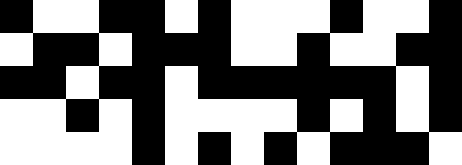[["black", "white", "white", "black", "black", "white", "black", "white", "white", "white", "black", "white", "white", "black"], ["white", "black", "black", "white", "black", "black", "black", "white", "white", "black", "white", "white", "black", "black"], ["black", "black", "white", "black", "black", "white", "black", "black", "black", "black", "black", "black", "white", "black"], ["white", "white", "black", "white", "black", "white", "white", "white", "white", "black", "white", "black", "white", "black"], ["white", "white", "white", "white", "black", "white", "black", "white", "black", "white", "black", "black", "black", "white"]]